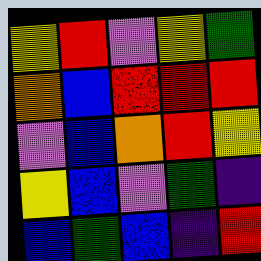[["yellow", "red", "violet", "yellow", "green"], ["orange", "blue", "red", "red", "red"], ["violet", "blue", "orange", "red", "yellow"], ["yellow", "blue", "violet", "green", "indigo"], ["blue", "green", "blue", "indigo", "red"]]